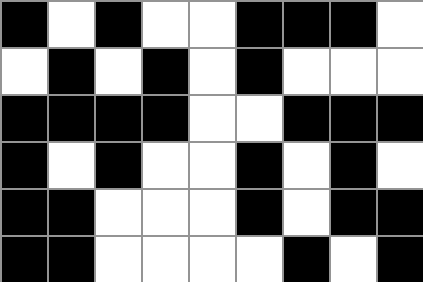[["black", "white", "black", "white", "white", "black", "black", "black", "white"], ["white", "black", "white", "black", "white", "black", "white", "white", "white"], ["black", "black", "black", "black", "white", "white", "black", "black", "black"], ["black", "white", "black", "white", "white", "black", "white", "black", "white"], ["black", "black", "white", "white", "white", "black", "white", "black", "black"], ["black", "black", "white", "white", "white", "white", "black", "white", "black"]]